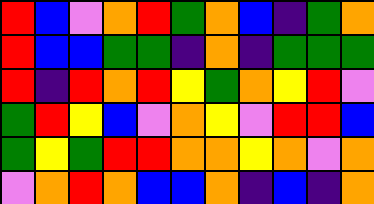[["red", "blue", "violet", "orange", "red", "green", "orange", "blue", "indigo", "green", "orange"], ["red", "blue", "blue", "green", "green", "indigo", "orange", "indigo", "green", "green", "green"], ["red", "indigo", "red", "orange", "red", "yellow", "green", "orange", "yellow", "red", "violet"], ["green", "red", "yellow", "blue", "violet", "orange", "yellow", "violet", "red", "red", "blue"], ["green", "yellow", "green", "red", "red", "orange", "orange", "yellow", "orange", "violet", "orange"], ["violet", "orange", "red", "orange", "blue", "blue", "orange", "indigo", "blue", "indigo", "orange"]]